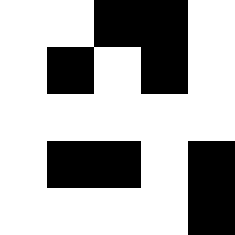[["white", "white", "black", "black", "white"], ["white", "black", "white", "black", "white"], ["white", "white", "white", "white", "white"], ["white", "black", "black", "white", "black"], ["white", "white", "white", "white", "black"]]